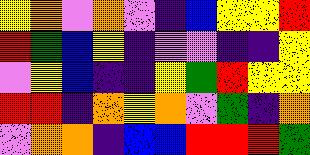[["yellow", "orange", "violet", "orange", "violet", "indigo", "blue", "yellow", "yellow", "red"], ["red", "green", "blue", "yellow", "indigo", "violet", "violet", "indigo", "indigo", "yellow"], ["violet", "yellow", "blue", "indigo", "indigo", "yellow", "green", "red", "yellow", "yellow"], ["red", "red", "indigo", "orange", "yellow", "orange", "violet", "green", "indigo", "orange"], ["violet", "orange", "orange", "indigo", "blue", "blue", "red", "red", "red", "green"]]